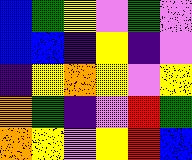[["blue", "green", "yellow", "violet", "green", "violet"], ["blue", "blue", "indigo", "yellow", "indigo", "violet"], ["indigo", "yellow", "orange", "yellow", "violet", "yellow"], ["orange", "green", "indigo", "violet", "red", "green"], ["orange", "yellow", "violet", "yellow", "red", "blue"]]